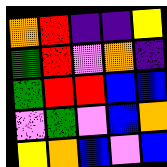[["orange", "red", "indigo", "indigo", "yellow"], ["green", "red", "violet", "orange", "indigo"], ["green", "red", "red", "blue", "blue"], ["violet", "green", "violet", "blue", "orange"], ["yellow", "orange", "blue", "violet", "blue"]]